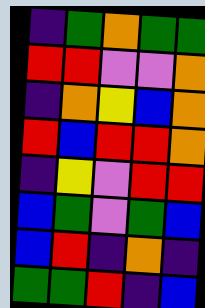[["indigo", "green", "orange", "green", "green"], ["red", "red", "violet", "violet", "orange"], ["indigo", "orange", "yellow", "blue", "orange"], ["red", "blue", "red", "red", "orange"], ["indigo", "yellow", "violet", "red", "red"], ["blue", "green", "violet", "green", "blue"], ["blue", "red", "indigo", "orange", "indigo"], ["green", "green", "red", "indigo", "blue"]]